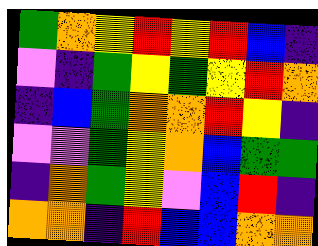[["green", "orange", "yellow", "red", "yellow", "red", "blue", "indigo"], ["violet", "indigo", "green", "yellow", "green", "yellow", "red", "orange"], ["indigo", "blue", "green", "orange", "orange", "red", "yellow", "indigo"], ["violet", "violet", "green", "yellow", "orange", "blue", "green", "green"], ["indigo", "orange", "green", "yellow", "violet", "blue", "red", "indigo"], ["orange", "orange", "indigo", "red", "blue", "blue", "orange", "orange"]]